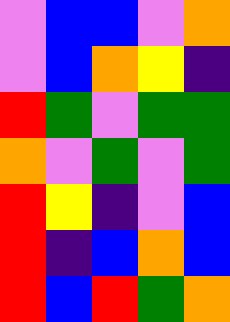[["violet", "blue", "blue", "violet", "orange"], ["violet", "blue", "orange", "yellow", "indigo"], ["red", "green", "violet", "green", "green"], ["orange", "violet", "green", "violet", "green"], ["red", "yellow", "indigo", "violet", "blue"], ["red", "indigo", "blue", "orange", "blue"], ["red", "blue", "red", "green", "orange"]]